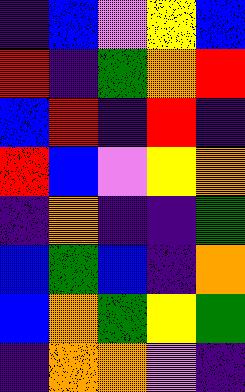[["indigo", "blue", "violet", "yellow", "blue"], ["red", "indigo", "green", "orange", "red"], ["blue", "red", "indigo", "red", "indigo"], ["red", "blue", "violet", "yellow", "orange"], ["indigo", "orange", "indigo", "indigo", "green"], ["blue", "green", "blue", "indigo", "orange"], ["blue", "orange", "green", "yellow", "green"], ["indigo", "orange", "orange", "violet", "indigo"]]